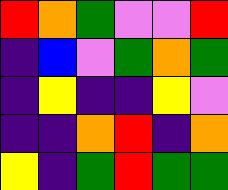[["red", "orange", "green", "violet", "violet", "red"], ["indigo", "blue", "violet", "green", "orange", "green"], ["indigo", "yellow", "indigo", "indigo", "yellow", "violet"], ["indigo", "indigo", "orange", "red", "indigo", "orange"], ["yellow", "indigo", "green", "red", "green", "green"]]